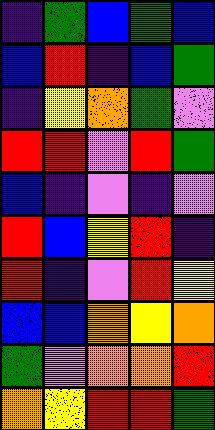[["indigo", "green", "blue", "green", "blue"], ["blue", "red", "indigo", "blue", "green"], ["indigo", "yellow", "orange", "green", "violet"], ["red", "red", "violet", "red", "green"], ["blue", "indigo", "violet", "indigo", "violet"], ["red", "blue", "yellow", "red", "indigo"], ["red", "indigo", "violet", "red", "yellow"], ["blue", "blue", "orange", "yellow", "orange"], ["green", "violet", "orange", "orange", "red"], ["orange", "yellow", "red", "red", "green"]]